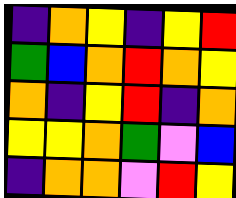[["indigo", "orange", "yellow", "indigo", "yellow", "red"], ["green", "blue", "orange", "red", "orange", "yellow"], ["orange", "indigo", "yellow", "red", "indigo", "orange"], ["yellow", "yellow", "orange", "green", "violet", "blue"], ["indigo", "orange", "orange", "violet", "red", "yellow"]]